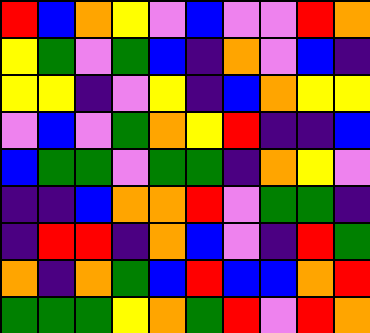[["red", "blue", "orange", "yellow", "violet", "blue", "violet", "violet", "red", "orange"], ["yellow", "green", "violet", "green", "blue", "indigo", "orange", "violet", "blue", "indigo"], ["yellow", "yellow", "indigo", "violet", "yellow", "indigo", "blue", "orange", "yellow", "yellow"], ["violet", "blue", "violet", "green", "orange", "yellow", "red", "indigo", "indigo", "blue"], ["blue", "green", "green", "violet", "green", "green", "indigo", "orange", "yellow", "violet"], ["indigo", "indigo", "blue", "orange", "orange", "red", "violet", "green", "green", "indigo"], ["indigo", "red", "red", "indigo", "orange", "blue", "violet", "indigo", "red", "green"], ["orange", "indigo", "orange", "green", "blue", "red", "blue", "blue", "orange", "red"], ["green", "green", "green", "yellow", "orange", "green", "red", "violet", "red", "orange"]]